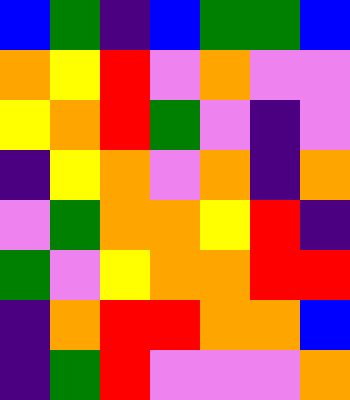[["blue", "green", "indigo", "blue", "green", "green", "blue"], ["orange", "yellow", "red", "violet", "orange", "violet", "violet"], ["yellow", "orange", "red", "green", "violet", "indigo", "violet"], ["indigo", "yellow", "orange", "violet", "orange", "indigo", "orange"], ["violet", "green", "orange", "orange", "yellow", "red", "indigo"], ["green", "violet", "yellow", "orange", "orange", "red", "red"], ["indigo", "orange", "red", "red", "orange", "orange", "blue"], ["indigo", "green", "red", "violet", "violet", "violet", "orange"]]